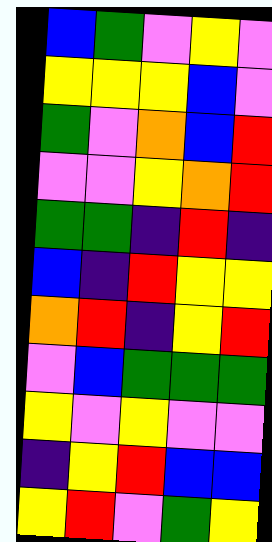[["blue", "green", "violet", "yellow", "violet"], ["yellow", "yellow", "yellow", "blue", "violet"], ["green", "violet", "orange", "blue", "red"], ["violet", "violet", "yellow", "orange", "red"], ["green", "green", "indigo", "red", "indigo"], ["blue", "indigo", "red", "yellow", "yellow"], ["orange", "red", "indigo", "yellow", "red"], ["violet", "blue", "green", "green", "green"], ["yellow", "violet", "yellow", "violet", "violet"], ["indigo", "yellow", "red", "blue", "blue"], ["yellow", "red", "violet", "green", "yellow"]]